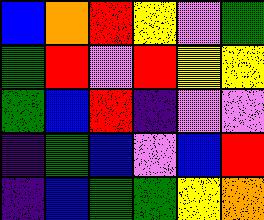[["blue", "orange", "red", "yellow", "violet", "green"], ["green", "red", "violet", "red", "yellow", "yellow"], ["green", "blue", "red", "indigo", "violet", "violet"], ["indigo", "green", "blue", "violet", "blue", "red"], ["indigo", "blue", "green", "green", "yellow", "orange"]]